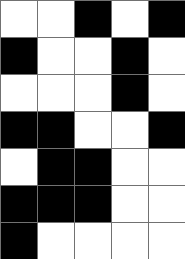[["white", "white", "black", "white", "black"], ["black", "white", "white", "black", "white"], ["white", "white", "white", "black", "white"], ["black", "black", "white", "white", "black"], ["white", "black", "black", "white", "white"], ["black", "black", "black", "white", "white"], ["black", "white", "white", "white", "white"]]